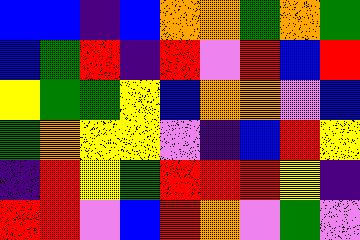[["blue", "blue", "indigo", "blue", "orange", "orange", "green", "orange", "green"], ["blue", "green", "red", "indigo", "red", "violet", "red", "blue", "red"], ["yellow", "green", "green", "yellow", "blue", "orange", "orange", "violet", "blue"], ["green", "orange", "yellow", "yellow", "violet", "indigo", "blue", "red", "yellow"], ["indigo", "red", "yellow", "green", "red", "red", "red", "yellow", "indigo"], ["red", "red", "violet", "blue", "red", "orange", "violet", "green", "violet"]]